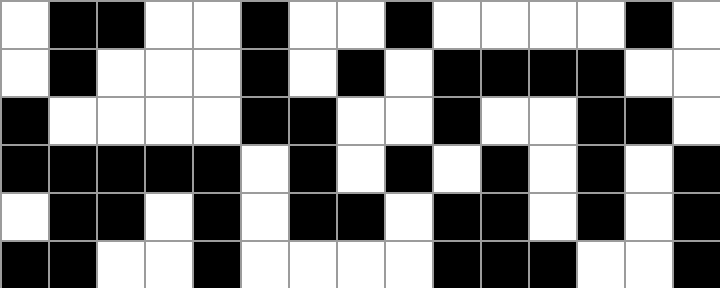[["white", "black", "black", "white", "white", "black", "white", "white", "black", "white", "white", "white", "white", "black", "white"], ["white", "black", "white", "white", "white", "black", "white", "black", "white", "black", "black", "black", "black", "white", "white"], ["black", "white", "white", "white", "white", "black", "black", "white", "white", "black", "white", "white", "black", "black", "white"], ["black", "black", "black", "black", "black", "white", "black", "white", "black", "white", "black", "white", "black", "white", "black"], ["white", "black", "black", "white", "black", "white", "black", "black", "white", "black", "black", "white", "black", "white", "black"], ["black", "black", "white", "white", "black", "white", "white", "white", "white", "black", "black", "black", "white", "white", "black"]]